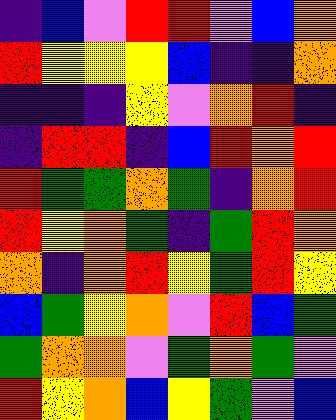[["indigo", "blue", "violet", "red", "red", "violet", "blue", "orange"], ["red", "yellow", "yellow", "yellow", "blue", "indigo", "indigo", "orange"], ["indigo", "indigo", "indigo", "yellow", "violet", "orange", "red", "indigo"], ["indigo", "red", "red", "indigo", "blue", "red", "orange", "red"], ["red", "green", "green", "orange", "green", "indigo", "orange", "red"], ["red", "yellow", "orange", "green", "indigo", "green", "red", "orange"], ["orange", "indigo", "orange", "red", "yellow", "green", "red", "yellow"], ["blue", "green", "yellow", "orange", "violet", "red", "blue", "green"], ["green", "orange", "orange", "violet", "green", "orange", "green", "violet"], ["red", "yellow", "orange", "blue", "yellow", "green", "violet", "blue"]]